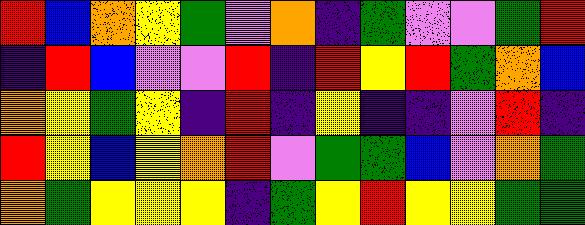[["red", "blue", "orange", "yellow", "green", "violet", "orange", "indigo", "green", "violet", "violet", "green", "red"], ["indigo", "red", "blue", "violet", "violet", "red", "indigo", "red", "yellow", "red", "green", "orange", "blue"], ["orange", "yellow", "green", "yellow", "indigo", "red", "indigo", "yellow", "indigo", "indigo", "violet", "red", "indigo"], ["red", "yellow", "blue", "yellow", "orange", "red", "violet", "green", "green", "blue", "violet", "orange", "green"], ["orange", "green", "yellow", "yellow", "yellow", "indigo", "green", "yellow", "red", "yellow", "yellow", "green", "green"]]